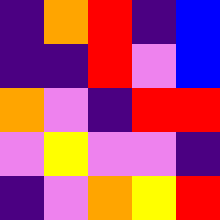[["indigo", "orange", "red", "indigo", "blue"], ["indigo", "indigo", "red", "violet", "blue"], ["orange", "violet", "indigo", "red", "red"], ["violet", "yellow", "violet", "violet", "indigo"], ["indigo", "violet", "orange", "yellow", "red"]]